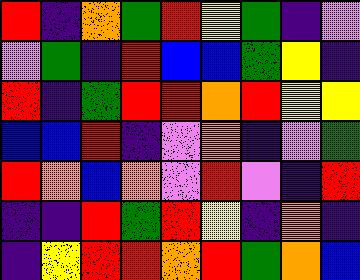[["red", "indigo", "orange", "green", "red", "yellow", "green", "indigo", "violet"], ["violet", "green", "indigo", "red", "blue", "blue", "green", "yellow", "indigo"], ["red", "indigo", "green", "red", "red", "orange", "red", "yellow", "yellow"], ["blue", "blue", "red", "indigo", "violet", "orange", "indigo", "violet", "green"], ["red", "orange", "blue", "orange", "violet", "red", "violet", "indigo", "red"], ["indigo", "indigo", "red", "green", "red", "yellow", "indigo", "orange", "indigo"], ["indigo", "yellow", "red", "red", "orange", "red", "green", "orange", "blue"]]